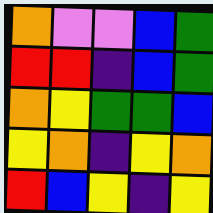[["orange", "violet", "violet", "blue", "green"], ["red", "red", "indigo", "blue", "green"], ["orange", "yellow", "green", "green", "blue"], ["yellow", "orange", "indigo", "yellow", "orange"], ["red", "blue", "yellow", "indigo", "yellow"]]